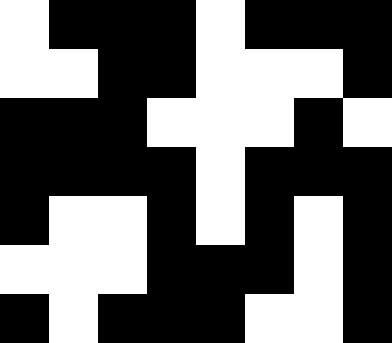[["white", "black", "black", "black", "white", "black", "black", "black"], ["white", "white", "black", "black", "white", "white", "white", "black"], ["black", "black", "black", "white", "white", "white", "black", "white"], ["black", "black", "black", "black", "white", "black", "black", "black"], ["black", "white", "white", "black", "white", "black", "white", "black"], ["white", "white", "white", "black", "black", "black", "white", "black"], ["black", "white", "black", "black", "black", "white", "white", "black"]]